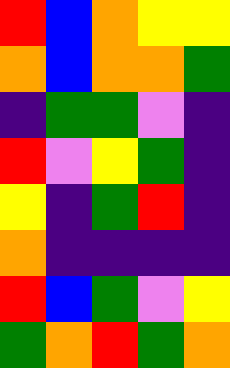[["red", "blue", "orange", "yellow", "yellow"], ["orange", "blue", "orange", "orange", "green"], ["indigo", "green", "green", "violet", "indigo"], ["red", "violet", "yellow", "green", "indigo"], ["yellow", "indigo", "green", "red", "indigo"], ["orange", "indigo", "indigo", "indigo", "indigo"], ["red", "blue", "green", "violet", "yellow"], ["green", "orange", "red", "green", "orange"]]